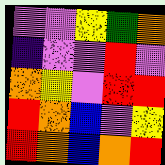[["violet", "violet", "yellow", "green", "orange"], ["indigo", "violet", "violet", "red", "violet"], ["orange", "yellow", "violet", "red", "red"], ["red", "orange", "blue", "violet", "yellow"], ["red", "orange", "blue", "orange", "red"]]